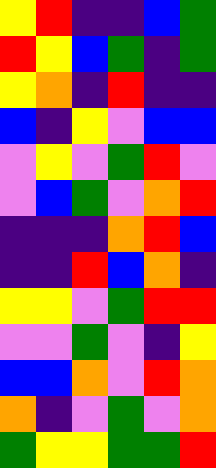[["yellow", "red", "indigo", "indigo", "blue", "green"], ["red", "yellow", "blue", "green", "indigo", "green"], ["yellow", "orange", "indigo", "red", "indigo", "indigo"], ["blue", "indigo", "yellow", "violet", "blue", "blue"], ["violet", "yellow", "violet", "green", "red", "violet"], ["violet", "blue", "green", "violet", "orange", "red"], ["indigo", "indigo", "indigo", "orange", "red", "blue"], ["indigo", "indigo", "red", "blue", "orange", "indigo"], ["yellow", "yellow", "violet", "green", "red", "red"], ["violet", "violet", "green", "violet", "indigo", "yellow"], ["blue", "blue", "orange", "violet", "red", "orange"], ["orange", "indigo", "violet", "green", "violet", "orange"], ["green", "yellow", "yellow", "green", "green", "red"]]